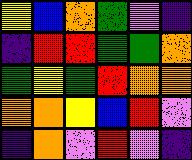[["yellow", "blue", "orange", "green", "violet", "indigo"], ["indigo", "red", "red", "green", "green", "orange"], ["green", "yellow", "green", "red", "orange", "orange"], ["orange", "orange", "yellow", "blue", "red", "violet"], ["indigo", "orange", "violet", "red", "violet", "indigo"]]